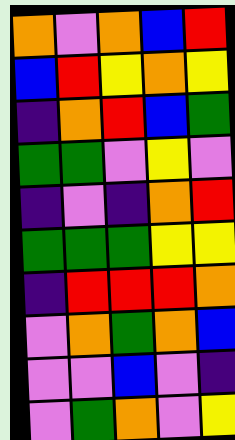[["orange", "violet", "orange", "blue", "red"], ["blue", "red", "yellow", "orange", "yellow"], ["indigo", "orange", "red", "blue", "green"], ["green", "green", "violet", "yellow", "violet"], ["indigo", "violet", "indigo", "orange", "red"], ["green", "green", "green", "yellow", "yellow"], ["indigo", "red", "red", "red", "orange"], ["violet", "orange", "green", "orange", "blue"], ["violet", "violet", "blue", "violet", "indigo"], ["violet", "green", "orange", "violet", "yellow"]]